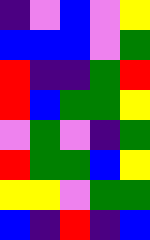[["indigo", "violet", "blue", "violet", "yellow"], ["blue", "blue", "blue", "violet", "green"], ["red", "indigo", "indigo", "green", "red"], ["red", "blue", "green", "green", "yellow"], ["violet", "green", "violet", "indigo", "green"], ["red", "green", "green", "blue", "yellow"], ["yellow", "yellow", "violet", "green", "green"], ["blue", "indigo", "red", "indigo", "blue"]]